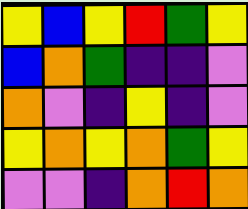[["yellow", "blue", "yellow", "red", "green", "yellow"], ["blue", "orange", "green", "indigo", "indigo", "violet"], ["orange", "violet", "indigo", "yellow", "indigo", "violet"], ["yellow", "orange", "yellow", "orange", "green", "yellow"], ["violet", "violet", "indigo", "orange", "red", "orange"]]